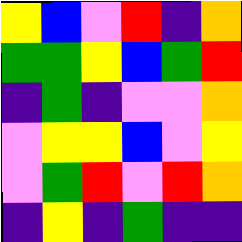[["yellow", "blue", "violet", "red", "indigo", "orange"], ["green", "green", "yellow", "blue", "green", "red"], ["indigo", "green", "indigo", "violet", "violet", "orange"], ["violet", "yellow", "yellow", "blue", "violet", "yellow"], ["violet", "green", "red", "violet", "red", "orange"], ["indigo", "yellow", "indigo", "green", "indigo", "indigo"]]